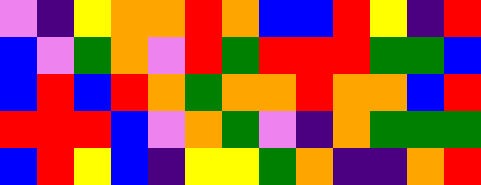[["violet", "indigo", "yellow", "orange", "orange", "red", "orange", "blue", "blue", "red", "yellow", "indigo", "red"], ["blue", "violet", "green", "orange", "violet", "red", "green", "red", "red", "red", "green", "green", "blue"], ["blue", "red", "blue", "red", "orange", "green", "orange", "orange", "red", "orange", "orange", "blue", "red"], ["red", "red", "red", "blue", "violet", "orange", "green", "violet", "indigo", "orange", "green", "green", "green"], ["blue", "red", "yellow", "blue", "indigo", "yellow", "yellow", "green", "orange", "indigo", "indigo", "orange", "red"]]